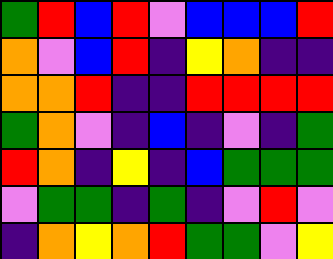[["green", "red", "blue", "red", "violet", "blue", "blue", "blue", "red"], ["orange", "violet", "blue", "red", "indigo", "yellow", "orange", "indigo", "indigo"], ["orange", "orange", "red", "indigo", "indigo", "red", "red", "red", "red"], ["green", "orange", "violet", "indigo", "blue", "indigo", "violet", "indigo", "green"], ["red", "orange", "indigo", "yellow", "indigo", "blue", "green", "green", "green"], ["violet", "green", "green", "indigo", "green", "indigo", "violet", "red", "violet"], ["indigo", "orange", "yellow", "orange", "red", "green", "green", "violet", "yellow"]]